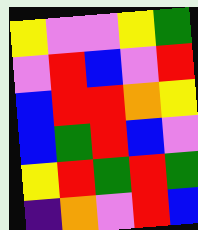[["yellow", "violet", "violet", "yellow", "green"], ["violet", "red", "blue", "violet", "red"], ["blue", "red", "red", "orange", "yellow"], ["blue", "green", "red", "blue", "violet"], ["yellow", "red", "green", "red", "green"], ["indigo", "orange", "violet", "red", "blue"]]